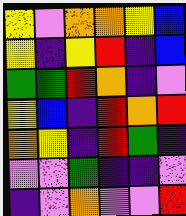[["yellow", "violet", "orange", "orange", "yellow", "blue"], ["yellow", "indigo", "yellow", "red", "indigo", "blue"], ["green", "green", "red", "orange", "indigo", "violet"], ["yellow", "blue", "indigo", "red", "orange", "red"], ["orange", "yellow", "indigo", "red", "green", "indigo"], ["violet", "violet", "green", "indigo", "indigo", "violet"], ["indigo", "violet", "orange", "violet", "violet", "red"]]